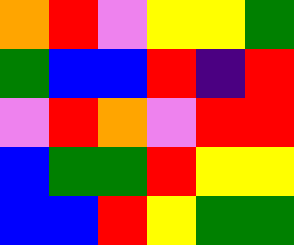[["orange", "red", "violet", "yellow", "yellow", "green"], ["green", "blue", "blue", "red", "indigo", "red"], ["violet", "red", "orange", "violet", "red", "red"], ["blue", "green", "green", "red", "yellow", "yellow"], ["blue", "blue", "red", "yellow", "green", "green"]]